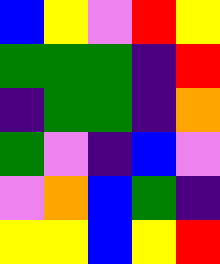[["blue", "yellow", "violet", "red", "yellow"], ["green", "green", "green", "indigo", "red"], ["indigo", "green", "green", "indigo", "orange"], ["green", "violet", "indigo", "blue", "violet"], ["violet", "orange", "blue", "green", "indigo"], ["yellow", "yellow", "blue", "yellow", "red"]]